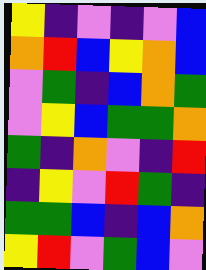[["yellow", "indigo", "violet", "indigo", "violet", "blue"], ["orange", "red", "blue", "yellow", "orange", "blue"], ["violet", "green", "indigo", "blue", "orange", "green"], ["violet", "yellow", "blue", "green", "green", "orange"], ["green", "indigo", "orange", "violet", "indigo", "red"], ["indigo", "yellow", "violet", "red", "green", "indigo"], ["green", "green", "blue", "indigo", "blue", "orange"], ["yellow", "red", "violet", "green", "blue", "violet"]]